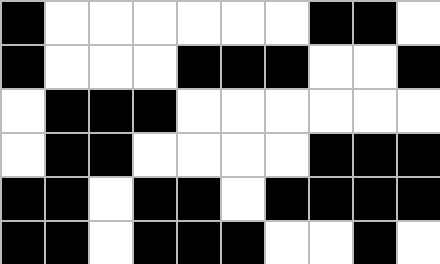[["black", "white", "white", "white", "white", "white", "white", "black", "black", "white"], ["black", "white", "white", "white", "black", "black", "black", "white", "white", "black"], ["white", "black", "black", "black", "white", "white", "white", "white", "white", "white"], ["white", "black", "black", "white", "white", "white", "white", "black", "black", "black"], ["black", "black", "white", "black", "black", "white", "black", "black", "black", "black"], ["black", "black", "white", "black", "black", "black", "white", "white", "black", "white"]]